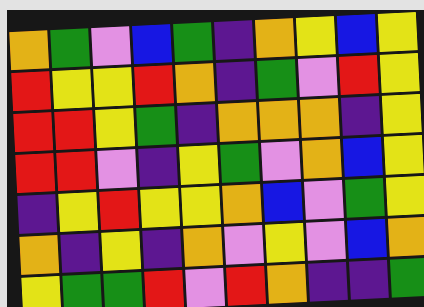[["orange", "green", "violet", "blue", "green", "indigo", "orange", "yellow", "blue", "yellow"], ["red", "yellow", "yellow", "red", "orange", "indigo", "green", "violet", "red", "yellow"], ["red", "red", "yellow", "green", "indigo", "orange", "orange", "orange", "indigo", "yellow"], ["red", "red", "violet", "indigo", "yellow", "green", "violet", "orange", "blue", "yellow"], ["indigo", "yellow", "red", "yellow", "yellow", "orange", "blue", "violet", "green", "yellow"], ["orange", "indigo", "yellow", "indigo", "orange", "violet", "yellow", "violet", "blue", "orange"], ["yellow", "green", "green", "red", "violet", "red", "orange", "indigo", "indigo", "green"]]